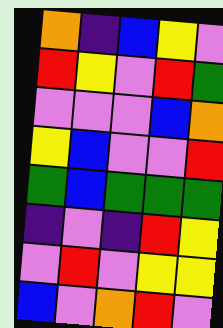[["orange", "indigo", "blue", "yellow", "violet"], ["red", "yellow", "violet", "red", "green"], ["violet", "violet", "violet", "blue", "orange"], ["yellow", "blue", "violet", "violet", "red"], ["green", "blue", "green", "green", "green"], ["indigo", "violet", "indigo", "red", "yellow"], ["violet", "red", "violet", "yellow", "yellow"], ["blue", "violet", "orange", "red", "violet"]]